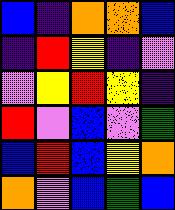[["blue", "indigo", "orange", "orange", "blue"], ["indigo", "red", "yellow", "indigo", "violet"], ["violet", "yellow", "red", "yellow", "indigo"], ["red", "violet", "blue", "violet", "green"], ["blue", "red", "blue", "yellow", "orange"], ["orange", "violet", "blue", "green", "blue"]]